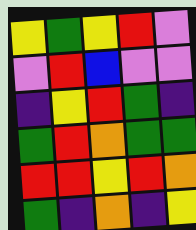[["yellow", "green", "yellow", "red", "violet"], ["violet", "red", "blue", "violet", "violet"], ["indigo", "yellow", "red", "green", "indigo"], ["green", "red", "orange", "green", "green"], ["red", "red", "yellow", "red", "orange"], ["green", "indigo", "orange", "indigo", "yellow"]]